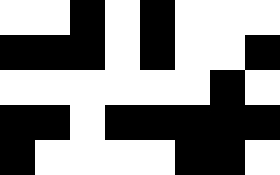[["white", "white", "black", "white", "black", "white", "white", "white"], ["black", "black", "black", "white", "black", "white", "white", "black"], ["white", "white", "white", "white", "white", "white", "black", "white"], ["black", "black", "white", "black", "black", "black", "black", "black"], ["black", "white", "white", "white", "white", "black", "black", "white"]]